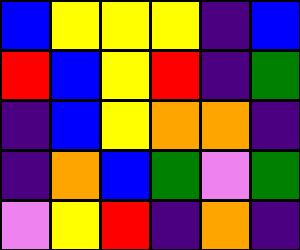[["blue", "yellow", "yellow", "yellow", "indigo", "blue"], ["red", "blue", "yellow", "red", "indigo", "green"], ["indigo", "blue", "yellow", "orange", "orange", "indigo"], ["indigo", "orange", "blue", "green", "violet", "green"], ["violet", "yellow", "red", "indigo", "orange", "indigo"]]